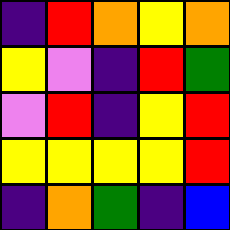[["indigo", "red", "orange", "yellow", "orange"], ["yellow", "violet", "indigo", "red", "green"], ["violet", "red", "indigo", "yellow", "red"], ["yellow", "yellow", "yellow", "yellow", "red"], ["indigo", "orange", "green", "indigo", "blue"]]